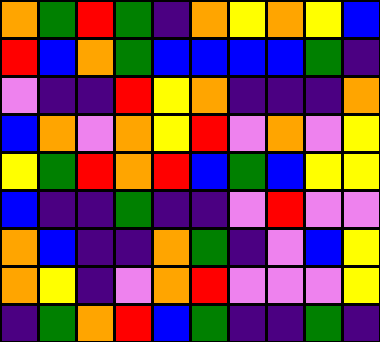[["orange", "green", "red", "green", "indigo", "orange", "yellow", "orange", "yellow", "blue"], ["red", "blue", "orange", "green", "blue", "blue", "blue", "blue", "green", "indigo"], ["violet", "indigo", "indigo", "red", "yellow", "orange", "indigo", "indigo", "indigo", "orange"], ["blue", "orange", "violet", "orange", "yellow", "red", "violet", "orange", "violet", "yellow"], ["yellow", "green", "red", "orange", "red", "blue", "green", "blue", "yellow", "yellow"], ["blue", "indigo", "indigo", "green", "indigo", "indigo", "violet", "red", "violet", "violet"], ["orange", "blue", "indigo", "indigo", "orange", "green", "indigo", "violet", "blue", "yellow"], ["orange", "yellow", "indigo", "violet", "orange", "red", "violet", "violet", "violet", "yellow"], ["indigo", "green", "orange", "red", "blue", "green", "indigo", "indigo", "green", "indigo"]]